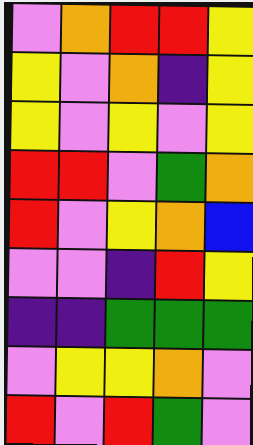[["violet", "orange", "red", "red", "yellow"], ["yellow", "violet", "orange", "indigo", "yellow"], ["yellow", "violet", "yellow", "violet", "yellow"], ["red", "red", "violet", "green", "orange"], ["red", "violet", "yellow", "orange", "blue"], ["violet", "violet", "indigo", "red", "yellow"], ["indigo", "indigo", "green", "green", "green"], ["violet", "yellow", "yellow", "orange", "violet"], ["red", "violet", "red", "green", "violet"]]